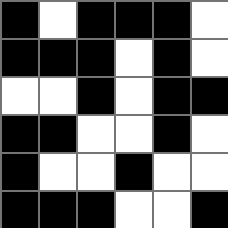[["black", "white", "black", "black", "black", "white"], ["black", "black", "black", "white", "black", "white"], ["white", "white", "black", "white", "black", "black"], ["black", "black", "white", "white", "black", "white"], ["black", "white", "white", "black", "white", "white"], ["black", "black", "black", "white", "white", "black"]]